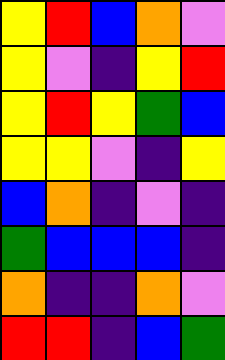[["yellow", "red", "blue", "orange", "violet"], ["yellow", "violet", "indigo", "yellow", "red"], ["yellow", "red", "yellow", "green", "blue"], ["yellow", "yellow", "violet", "indigo", "yellow"], ["blue", "orange", "indigo", "violet", "indigo"], ["green", "blue", "blue", "blue", "indigo"], ["orange", "indigo", "indigo", "orange", "violet"], ["red", "red", "indigo", "blue", "green"]]